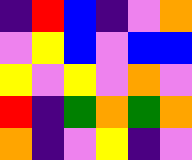[["indigo", "red", "blue", "indigo", "violet", "orange"], ["violet", "yellow", "blue", "violet", "blue", "blue"], ["yellow", "violet", "yellow", "violet", "orange", "violet"], ["red", "indigo", "green", "orange", "green", "orange"], ["orange", "indigo", "violet", "yellow", "indigo", "violet"]]